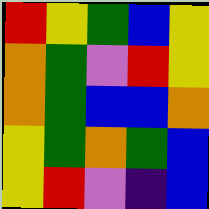[["red", "yellow", "green", "blue", "yellow"], ["orange", "green", "violet", "red", "yellow"], ["orange", "green", "blue", "blue", "orange"], ["yellow", "green", "orange", "green", "blue"], ["yellow", "red", "violet", "indigo", "blue"]]